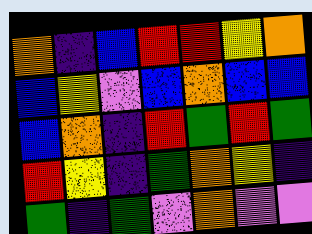[["orange", "indigo", "blue", "red", "red", "yellow", "orange"], ["blue", "yellow", "violet", "blue", "orange", "blue", "blue"], ["blue", "orange", "indigo", "red", "green", "red", "green"], ["red", "yellow", "indigo", "green", "orange", "yellow", "indigo"], ["green", "indigo", "green", "violet", "orange", "violet", "violet"]]